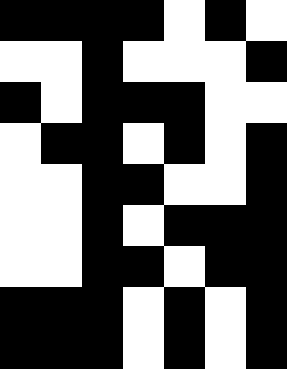[["black", "black", "black", "black", "white", "black", "white"], ["white", "white", "black", "white", "white", "white", "black"], ["black", "white", "black", "black", "black", "white", "white"], ["white", "black", "black", "white", "black", "white", "black"], ["white", "white", "black", "black", "white", "white", "black"], ["white", "white", "black", "white", "black", "black", "black"], ["white", "white", "black", "black", "white", "black", "black"], ["black", "black", "black", "white", "black", "white", "black"], ["black", "black", "black", "white", "black", "white", "black"]]